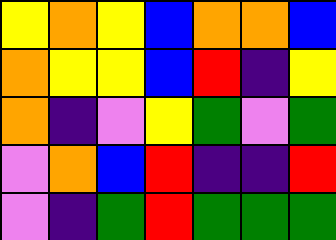[["yellow", "orange", "yellow", "blue", "orange", "orange", "blue"], ["orange", "yellow", "yellow", "blue", "red", "indigo", "yellow"], ["orange", "indigo", "violet", "yellow", "green", "violet", "green"], ["violet", "orange", "blue", "red", "indigo", "indigo", "red"], ["violet", "indigo", "green", "red", "green", "green", "green"]]